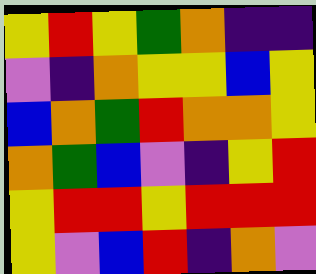[["yellow", "red", "yellow", "green", "orange", "indigo", "indigo"], ["violet", "indigo", "orange", "yellow", "yellow", "blue", "yellow"], ["blue", "orange", "green", "red", "orange", "orange", "yellow"], ["orange", "green", "blue", "violet", "indigo", "yellow", "red"], ["yellow", "red", "red", "yellow", "red", "red", "red"], ["yellow", "violet", "blue", "red", "indigo", "orange", "violet"]]